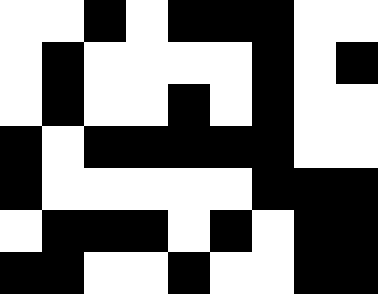[["white", "white", "black", "white", "black", "black", "black", "white", "white"], ["white", "black", "white", "white", "white", "white", "black", "white", "black"], ["white", "black", "white", "white", "black", "white", "black", "white", "white"], ["black", "white", "black", "black", "black", "black", "black", "white", "white"], ["black", "white", "white", "white", "white", "white", "black", "black", "black"], ["white", "black", "black", "black", "white", "black", "white", "black", "black"], ["black", "black", "white", "white", "black", "white", "white", "black", "black"]]